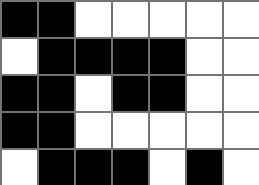[["black", "black", "white", "white", "white", "white", "white"], ["white", "black", "black", "black", "black", "white", "white"], ["black", "black", "white", "black", "black", "white", "white"], ["black", "black", "white", "white", "white", "white", "white"], ["white", "black", "black", "black", "white", "black", "white"]]